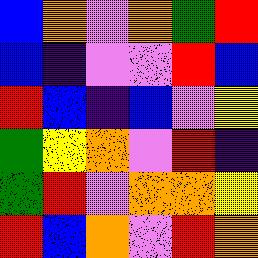[["blue", "orange", "violet", "orange", "green", "red"], ["blue", "indigo", "violet", "violet", "red", "blue"], ["red", "blue", "indigo", "blue", "violet", "yellow"], ["green", "yellow", "orange", "violet", "red", "indigo"], ["green", "red", "violet", "orange", "orange", "yellow"], ["red", "blue", "orange", "violet", "red", "orange"]]